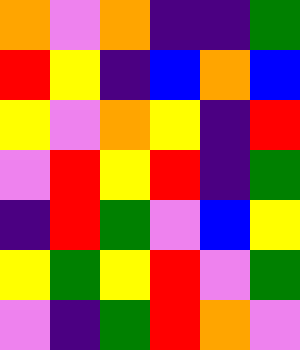[["orange", "violet", "orange", "indigo", "indigo", "green"], ["red", "yellow", "indigo", "blue", "orange", "blue"], ["yellow", "violet", "orange", "yellow", "indigo", "red"], ["violet", "red", "yellow", "red", "indigo", "green"], ["indigo", "red", "green", "violet", "blue", "yellow"], ["yellow", "green", "yellow", "red", "violet", "green"], ["violet", "indigo", "green", "red", "orange", "violet"]]